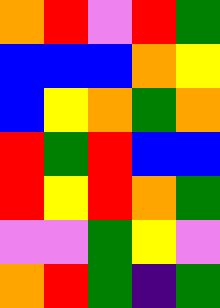[["orange", "red", "violet", "red", "green"], ["blue", "blue", "blue", "orange", "yellow"], ["blue", "yellow", "orange", "green", "orange"], ["red", "green", "red", "blue", "blue"], ["red", "yellow", "red", "orange", "green"], ["violet", "violet", "green", "yellow", "violet"], ["orange", "red", "green", "indigo", "green"]]